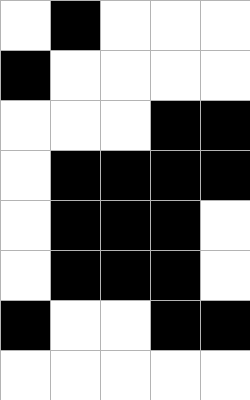[["white", "black", "white", "white", "white"], ["black", "white", "white", "white", "white"], ["white", "white", "white", "black", "black"], ["white", "black", "black", "black", "black"], ["white", "black", "black", "black", "white"], ["white", "black", "black", "black", "white"], ["black", "white", "white", "black", "black"], ["white", "white", "white", "white", "white"]]